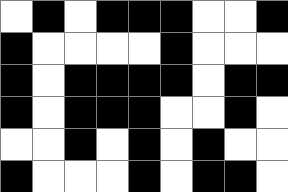[["white", "black", "white", "black", "black", "black", "white", "white", "black"], ["black", "white", "white", "white", "white", "black", "white", "white", "white"], ["black", "white", "black", "black", "black", "black", "white", "black", "black"], ["black", "white", "black", "black", "black", "white", "white", "black", "white"], ["white", "white", "black", "white", "black", "white", "black", "white", "white"], ["black", "white", "white", "white", "black", "white", "black", "black", "white"]]